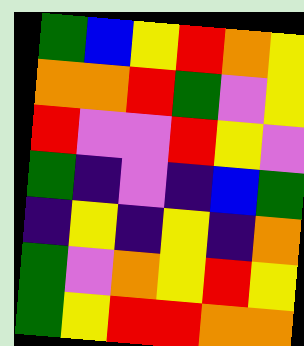[["green", "blue", "yellow", "red", "orange", "yellow"], ["orange", "orange", "red", "green", "violet", "yellow"], ["red", "violet", "violet", "red", "yellow", "violet"], ["green", "indigo", "violet", "indigo", "blue", "green"], ["indigo", "yellow", "indigo", "yellow", "indigo", "orange"], ["green", "violet", "orange", "yellow", "red", "yellow"], ["green", "yellow", "red", "red", "orange", "orange"]]